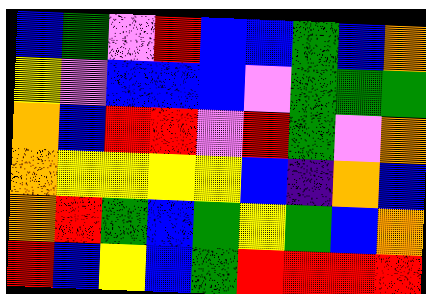[["blue", "green", "violet", "red", "blue", "blue", "green", "blue", "orange"], ["yellow", "violet", "blue", "blue", "blue", "violet", "green", "green", "green"], ["orange", "blue", "red", "red", "violet", "red", "green", "violet", "orange"], ["orange", "yellow", "yellow", "yellow", "yellow", "blue", "indigo", "orange", "blue"], ["orange", "red", "green", "blue", "green", "yellow", "green", "blue", "orange"], ["red", "blue", "yellow", "blue", "green", "red", "red", "red", "red"]]